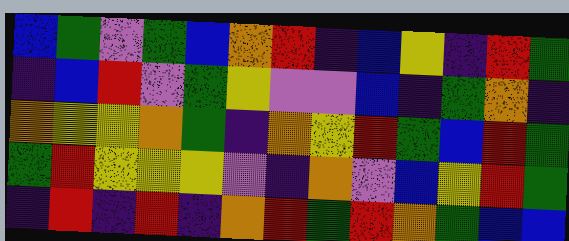[["blue", "green", "violet", "green", "blue", "orange", "red", "indigo", "blue", "yellow", "indigo", "red", "green"], ["indigo", "blue", "red", "violet", "green", "yellow", "violet", "violet", "blue", "indigo", "green", "orange", "indigo"], ["orange", "yellow", "yellow", "orange", "green", "indigo", "orange", "yellow", "red", "green", "blue", "red", "green"], ["green", "red", "yellow", "yellow", "yellow", "violet", "indigo", "orange", "violet", "blue", "yellow", "red", "green"], ["indigo", "red", "indigo", "red", "indigo", "orange", "red", "green", "red", "orange", "green", "blue", "blue"]]